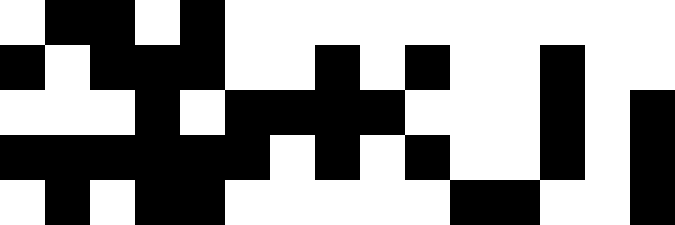[["white", "black", "black", "white", "black", "white", "white", "white", "white", "white", "white", "white", "white", "white", "white"], ["black", "white", "black", "black", "black", "white", "white", "black", "white", "black", "white", "white", "black", "white", "white"], ["white", "white", "white", "black", "white", "black", "black", "black", "black", "white", "white", "white", "black", "white", "black"], ["black", "black", "black", "black", "black", "black", "white", "black", "white", "black", "white", "white", "black", "white", "black"], ["white", "black", "white", "black", "black", "white", "white", "white", "white", "white", "black", "black", "white", "white", "black"]]